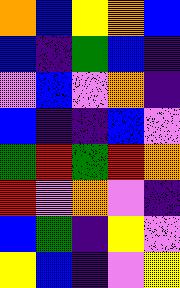[["orange", "blue", "yellow", "orange", "blue"], ["blue", "indigo", "green", "blue", "indigo"], ["violet", "blue", "violet", "orange", "indigo"], ["blue", "indigo", "indigo", "blue", "violet"], ["green", "red", "green", "red", "orange"], ["red", "violet", "orange", "violet", "indigo"], ["blue", "green", "indigo", "yellow", "violet"], ["yellow", "blue", "indigo", "violet", "yellow"]]